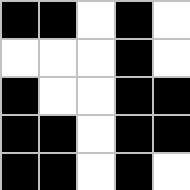[["black", "black", "white", "black", "white"], ["white", "white", "white", "black", "white"], ["black", "white", "white", "black", "black"], ["black", "black", "white", "black", "black"], ["black", "black", "white", "black", "white"]]